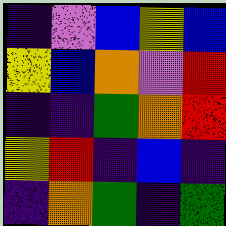[["indigo", "violet", "blue", "yellow", "blue"], ["yellow", "blue", "orange", "violet", "red"], ["indigo", "indigo", "green", "orange", "red"], ["yellow", "red", "indigo", "blue", "indigo"], ["indigo", "orange", "green", "indigo", "green"]]